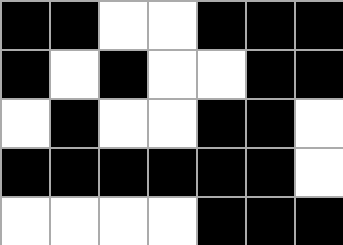[["black", "black", "white", "white", "black", "black", "black"], ["black", "white", "black", "white", "white", "black", "black"], ["white", "black", "white", "white", "black", "black", "white"], ["black", "black", "black", "black", "black", "black", "white"], ["white", "white", "white", "white", "black", "black", "black"]]